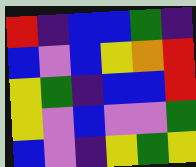[["red", "indigo", "blue", "blue", "green", "indigo"], ["blue", "violet", "blue", "yellow", "orange", "red"], ["yellow", "green", "indigo", "blue", "blue", "red"], ["yellow", "violet", "blue", "violet", "violet", "green"], ["blue", "violet", "indigo", "yellow", "green", "yellow"]]